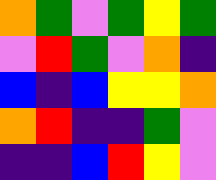[["orange", "green", "violet", "green", "yellow", "green"], ["violet", "red", "green", "violet", "orange", "indigo"], ["blue", "indigo", "blue", "yellow", "yellow", "orange"], ["orange", "red", "indigo", "indigo", "green", "violet"], ["indigo", "indigo", "blue", "red", "yellow", "violet"]]